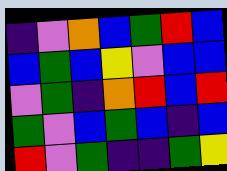[["indigo", "violet", "orange", "blue", "green", "red", "blue"], ["blue", "green", "blue", "yellow", "violet", "blue", "blue"], ["violet", "green", "indigo", "orange", "red", "blue", "red"], ["green", "violet", "blue", "green", "blue", "indigo", "blue"], ["red", "violet", "green", "indigo", "indigo", "green", "yellow"]]